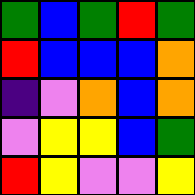[["green", "blue", "green", "red", "green"], ["red", "blue", "blue", "blue", "orange"], ["indigo", "violet", "orange", "blue", "orange"], ["violet", "yellow", "yellow", "blue", "green"], ["red", "yellow", "violet", "violet", "yellow"]]